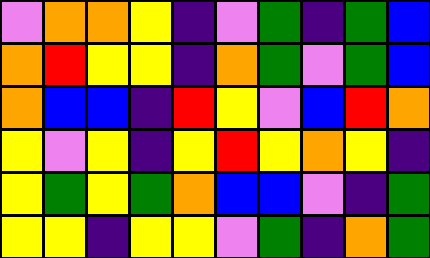[["violet", "orange", "orange", "yellow", "indigo", "violet", "green", "indigo", "green", "blue"], ["orange", "red", "yellow", "yellow", "indigo", "orange", "green", "violet", "green", "blue"], ["orange", "blue", "blue", "indigo", "red", "yellow", "violet", "blue", "red", "orange"], ["yellow", "violet", "yellow", "indigo", "yellow", "red", "yellow", "orange", "yellow", "indigo"], ["yellow", "green", "yellow", "green", "orange", "blue", "blue", "violet", "indigo", "green"], ["yellow", "yellow", "indigo", "yellow", "yellow", "violet", "green", "indigo", "orange", "green"]]